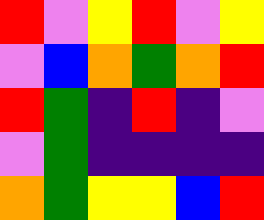[["red", "violet", "yellow", "red", "violet", "yellow"], ["violet", "blue", "orange", "green", "orange", "red"], ["red", "green", "indigo", "red", "indigo", "violet"], ["violet", "green", "indigo", "indigo", "indigo", "indigo"], ["orange", "green", "yellow", "yellow", "blue", "red"]]